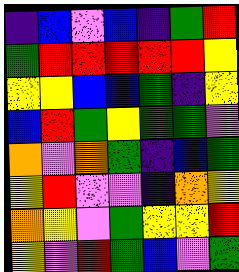[["indigo", "blue", "violet", "blue", "indigo", "green", "red"], ["green", "red", "red", "red", "red", "red", "yellow"], ["yellow", "yellow", "blue", "blue", "green", "indigo", "yellow"], ["blue", "red", "green", "yellow", "green", "green", "violet"], ["orange", "violet", "orange", "green", "indigo", "blue", "green"], ["yellow", "red", "violet", "violet", "indigo", "orange", "yellow"], ["orange", "yellow", "violet", "green", "yellow", "yellow", "red"], ["yellow", "violet", "red", "green", "blue", "violet", "green"]]